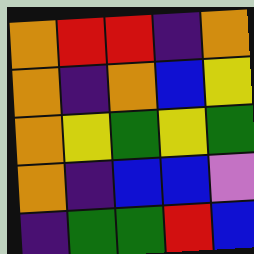[["orange", "red", "red", "indigo", "orange"], ["orange", "indigo", "orange", "blue", "yellow"], ["orange", "yellow", "green", "yellow", "green"], ["orange", "indigo", "blue", "blue", "violet"], ["indigo", "green", "green", "red", "blue"]]